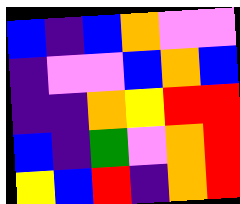[["blue", "indigo", "blue", "orange", "violet", "violet"], ["indigo", "violet", "violet", "blue", "orange", "blue"], ["indigo", "indigo", "orange", "yellow", "red", "red"], ["blue", "indigo", "green", "violet", "orange", "red"], ["yellow", "blue", "red", "indigo", "orange", "red"]]